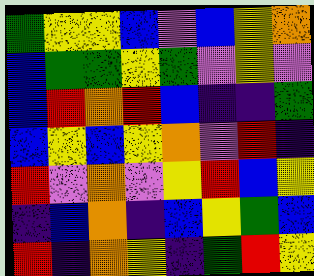[["green", "yellow", "yellow", "blue", "violet", "blue", "yellow", "orange"], ["blue", "green", "green", "yellow", "green", "violet", "yellow", "violet"], ["blue", "red", "orange", "red", "blue", "indigo", "indigo", "green"], ["blue", "yellow", "blue", "yellow", "orange", "violet", "red", "indigo"], ["red", "violet", "orange", "violet", "yellow", "red", "blue", "yellow"], ["indigo", "blue", "orange", "indigo", "blue", "yellow", "green", "blue"], ["red", "indigo", "orange", "yellow", "indigo", "green", "red", "yellow"]]